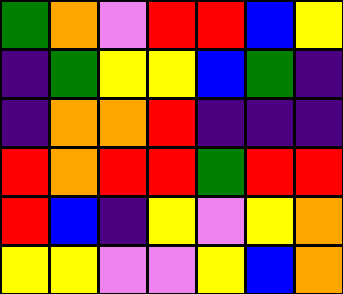[["green", "orange", "violet", "red", "red", "blue", "yellow"], ["indigo", "green", "yellow", "yellow", "blue", "green", "indigo"], ["indigo", "orange", "orange", "red", "indigo", "indigo", "indigo"], ["red", "orange", "red", "red", "green", "red", "red"], ["red", "blue", "indigo", "yellow", "violet", "yellow", "orange"], ["yellow", "yellow", "violet", "violet", "yellow", "blue", "orange"]]